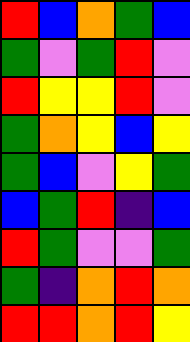[["red", "blue", "orange", "green", "blue"], ["green", "violet", "green", "red", "violet"], ["red", "yellow", "yellow", "red", "violet"], ["green", "orange", "yellow", "blue", "yellow"], ["green", "blue", "violet", "yellow", "green"], ["blue", "green", "red", "indigo", "blue"], ["red", "green", "violet", "violet", "green"], ["green", "indigo", "orange", "red", "orange"], ["red", "red", "orange", "red", "yellow"]]